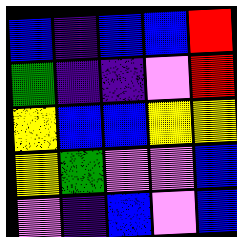[["blue", "indigo", "blue", "blue", "red"], ["green", "indigo", "indigo", "violet", "red"], ["yellow", "blue", "blue", "yellow", "yellow"], ["yellow", "green", "violet", "violet", "blue"], ["violet", "indigo", "blue", "violet", "blue"]]